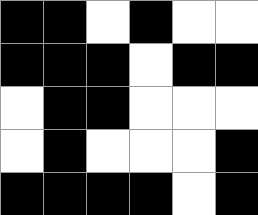[["black", "black", "white", "black", "white", "white"], ["black", "black", "black", "white", "black", "black"], ["white", "black", "black", "white", "white", "white"], ["white", "black", "white", "white", "white", "black"], ["black", "black", "black", "black", "white", "black"]]